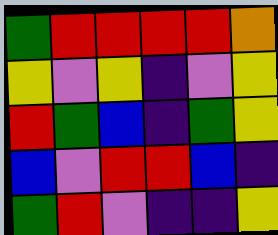[["green", "red", "red", "red", "red", "orange"], ["yellow", "violet", "yellow", "indigo", "violet", "yellow"], ["red", "green", "blue", "indigo", "green", "yellow"], ["blue", "violet", "red", "red", "blue", "indigo"], ["green", "red", "violet", "indigo", "indigo", "yellow"]]